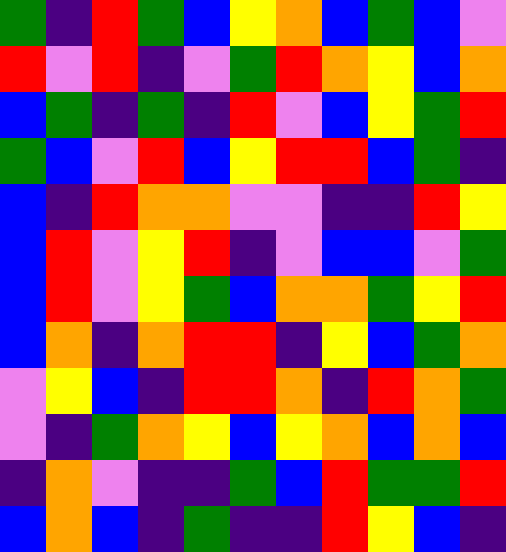[["green", "indigo", "red", "green", "blue", "yellow", "orange", "blue", "green", "blue", "violet"], ["red", "violet", "red", "indigo", "violet", "green", "red", "orange", "yellow", "blue", "orange"], ["blue", "green", "indigo", "green", "indigo", "red", "violet", "blue", "yellow", "green", "red"], ["green", "blue", "violet", "red", "blue", "yellow", "red", "red", "blue", "green", "indigo"], ["blue", "indigo", "red", "orange", "orange", "violet", "violet", "indigo", "indigo", "red", "yellow"], ["blue", "red", "violet", "yellow", "red", "indigo", "violet", "blue", "blue", "violet", "green"], ["blue", "red", "violet", "yellow", "green", "blue", "orange", "orange", "green", "yellow", "red"], ["blue", "orange", "indigo", "orange", "red", "red", "indigo", "yellow", "blue", "green", "orange"], ["violet", "yellow", "blue", "indigo", "red", "red", "orange", "indigo", "red", "orange", "green"], ["violet", "indigo", "green", "orange", "yellow", "blue", "yellow", "orange", "blue", "orange", "blue"], ["indigo", "orange", "violet", "indigo", "indigo", "green", "blue", "red", "green", "green", "red"], ["blue", "orange", "blue", "indigo", "green", "indigo", "indigo", "red", "yellow", "blue", "indigo"]]